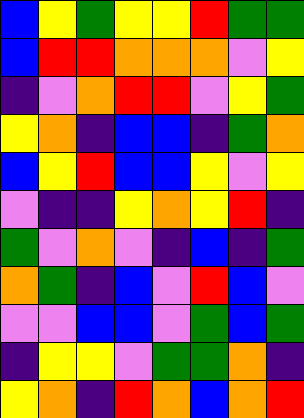[["blue", "yellow", "green", "yellow", "yellow", "red", "green", "green"], ["blue", "red", "red", "orange", "orange", "orange", "violet", "yellow"], ["indigo", "violet", "orange", "red", "red", "violet", "yellow", "green"], ["yellow", "orange", "indigo", "blue", "blue", "indigo", "green", "orange"], ["blue", "yellow", "red", "blue", "blue", "yellow", "violet", "yellow"], ["violet", "indigo", "indigo", "yellow", "orange", "yellow", "red", "indigo"], ["green", "violet", "orange", "violet", "indigo", "blue", "indigo", "green"], ["orange", "green", "indigo", "blue", "violet", "red", "blue", "violet"], ["violet", "violet", "blue", "blue", "violet", "green", "blue", "green"], ["indigo", "yellow", "yellow", "violet", "green", "green", "orange", "indigo"], ["yellow", "orange", "indigo", "red", "orange", "blue", "orange", "red"]]